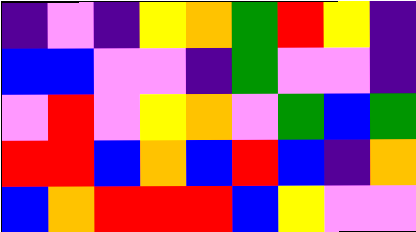[["indigo", "violet", "indigo", "yellow", "orange", "green", "red", "yellow", "indigo"], ["blue", "blue", "violet", "violet", "indigo", "green", "violet", "violet", "indigo"], ["violet", "red", "violet", "yellow", "orange", "violet", "green", "blue", "green"], ["red", "red", "blue", "orange", "blue", "red", "blue", "indigo", "orange"], ["blue", "orange", "red", "red", "red", "blue", "yellow", "violet", "violet"]]